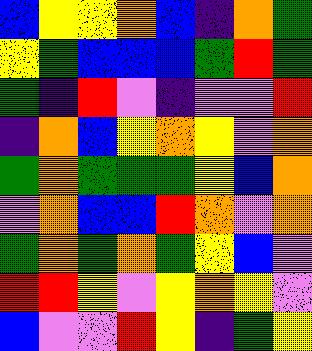[["blue", "yellow", "yellow", "orange", "blue", "indigo", "orange", "green"], ["yellow", "green", "blue", "blue", "blue", "green", "red", "green"], ["green", "indigo", "red", "violet", "indigo", "violet", "violet", "red"], ["indigo", "orange", "blue", "yellow", "orange", "yellow", "violet", "orange"], ["green", "orange", "green", "green", "green", "yellow", "blue", "orange"], ["violet", "orange", "blue", "blue", "red", "orange", "violet", "orange"], ["green", "orange", "green", "orange", "green", "yellow", "blue", "violet"], ["red", "red", "yellow", "violet", "yellow", "orange", "yellow", "violet"], ["blue", "violet", "violet", "red", "yellow", "indigo", "green", "yellow"]]